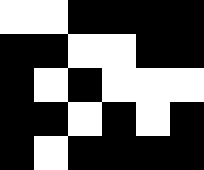[["white", "white", "black", "black", "black", "black"], ["black", "black", "white", "white", "black", "black"], ["black", "white", "black", "white", "white", "white"], ["black", "black", "white", "black", "white", "black"], ["black", "white", "black", "black", "black", "black"]]